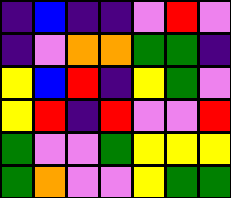[["indigo", "blue", "indigo", "indigo", "violet", "red", "violet"], ["indigo", "violet", "orange", "orange", "green", "green", "indigo"], ["yellow", "blue", "red", "indigo", "yellow", "green", "violet"], ["yellow", "red", "indigo", "red", "violet", "violet", "red"], ["green", "violet", "violet", "green", "yellow", "yellow", "yellow"], ["green", "orange", "violet", "violet", "yellow", "green", "green"]]